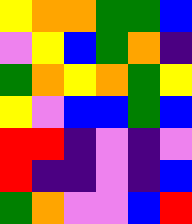[["yellow", "orange", "orange", "green", "green", "blue"], ["violet", "yellow", "blue", "green", "orange", "indigo"], ["green", "orange", "yellow", "orange", "green", "yellow"], ["yellow", "violet", "blue", "blue", "green", "blue"], ["red", "red", "indigo", "violet", "indigo", "violet"], ["red", "indigo", "indigo", "violet", "indigo", "blue"], ["green", "orange", "violet", "violet", "blue", "red"]]